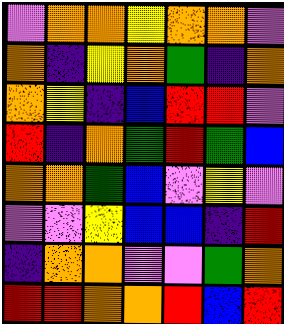[["violet", "orange", "orange", "yellow", "orange", "orange", "violet"], ["orange", "indigo", "yellow", "orange", "green", "indigo", "orange"], ["orange", "yellow", "indigo", "blue", "red", "red", "violet"], ["red", "indigo", "orange", "green", "red", "green", "blue"], ["orange", "orange", "green", "blue", "violet", "yellow", "violet"], ["violet", "violet", "yellow", "blue", "blue", "indigo", "red"], ["indigo", "orange", "orange", "violet", "violet", "green", "orange"], ["red", "red", "orange", "orange", "red", "blue", "red"]]